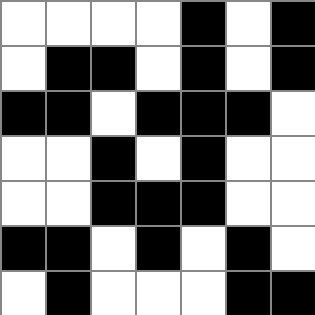[["white", "white", "white", "white", "black", "white", "black"], ["white", "black", "black", "white", "black", "white", "black"], ["black", "black", "white", "black", "black", "black", "white"], ["white", "white", "black", "white", "black", "white", "white"], ["white", "white", "black", "black", "black", "white", "white"], ["black", "black", "white", "black", "white", "black", "white"], ["white", "black", "white", "white", "white", "black", "black"]]